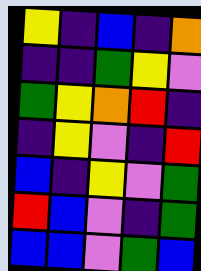[["yellow", "indigo", "blue", "indigo", "orange"], ["indigo", "indigo", "green", "yellow", "violet"], ["green", "yellow", "orange", "red", "indigo"], ["indigo", "yellow", "violet", "indigo", "red"], ["blue", "indigo", "yellow", "violet", "green"], ["red", "blue", "violet", "indigo", "green"], ["blue", "blue", "violet", "green", "blue"]]